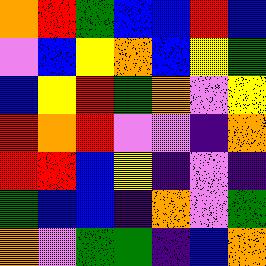[["orange", "red", "green", "blue", "blue", "red", "blue"], ["violet", "blue", "yellow", "orange", "blue", "yellow", "green"], ["blue", "yellow", "red", "green", "orange", "violet", "yellow"], ["red", "orange", "red", "violet", "violet", "indigo", "orange"], ["red", "red", "blue", "yellow", "indigo", "violet", "indigo"], ["green", "blue", "blue", "indigo", "orange", "violet", "green"], ["orange", "violet", "green", "green", "indigo", "blue", "orange"]]